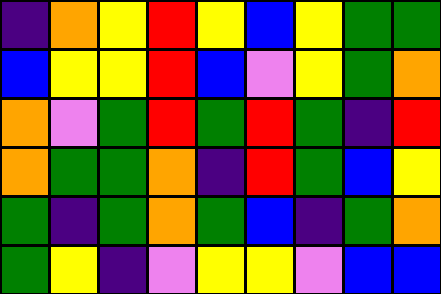[["indigo", "orange", "yellow", "red", "yellow", "blue", "yellow", "green", "green"], ["blue", "yellow", "yellow", "red", "blue", "violet", "yellow", "green", "orange"], ["orange", "violet", "green", "red", "green", "red", "green", "indigo", "red"], ["orange", "green", "green", "orange", "indigo", "red", "green", "blue", "yellow"], ["green", "indigo", "green", "orange", "green", "blue", "indigo", "green", "orange"], ["green", "yellow", "indigo", "violet", "yellow", "yellow", "violet", "blue", "blue"]]